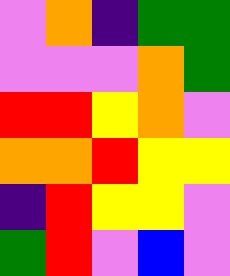[["violet", "orange", "indigo", "green", "green"], ["violet", "violet", "violet", "orange", "green"], ["red", "red", "yellow", "orange", "violet"], ["orange", "orange", "red", "yellow", "yellow"], ["indigo", "red", "yellow", "yellow", "violet"], ["green", "red", "violet", "blue", "violet"]]